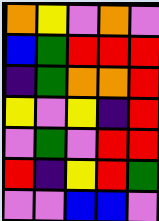[["orange", "yellow", "violet", "orange", "violet"], ["blue", "green", "red", "red", "red"], ["indigo", "green", "orange", "orange", "red"], ["yellow", "violet", "yellow", "indigo", "red"], ["violet", "green", "violet", "red", "red"], ["red", "indigo", "yellow", "red", "green"], ["violet", "violet", "blue", "blue", "violet"]]